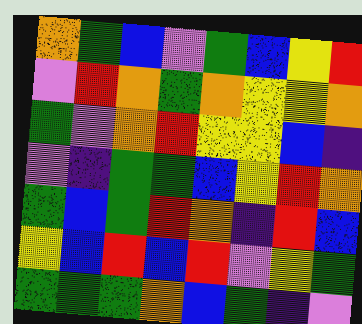[["orange", "green", "blue", "violet", "green", "blue", "yellow", "red"], ["violet", "red", "orange", "green", "orange", "yellow", "yellow", "orange"], ["green", "violet", "orange", "red", "yellow", "yellow", "blue", "indigo"], ["violet", "indigo", "green", "green", "blue", "yellow", "red", "orange"], ["green", "blue", "green", "red", "orange", "indigo", "red", "blue"], ["yellow", "blue", "red", "blue", "red", "violet", "yellow", "green"], ["green", "green", "green", "orange", "blue", "green", "indigo", "violet"]]